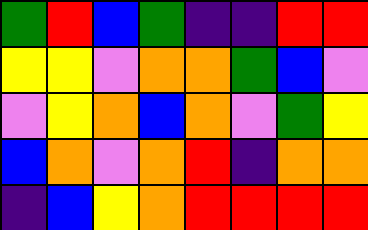[["green", "red", "blue", "green", "indigo", "indigo", "red", "red"], ["yellow", "yellow", "violet", "orange", "orange", "green", "blue", "violet"], ["violet", "yellow", "orange", "blue", "orange", "violet", "green", "yellow"], ["blue", "orange", "violet", "orange", "red", "indigo", "orange", "orange"], ["indigo", "blue", "yellow", "orange", "red", "red", "red", "red"]]